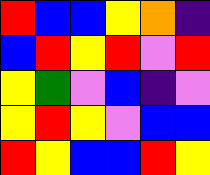[["red", "blue", "blue", "yellow", "orange", "indigo"], ["blue", "red", "yellow", "red", "violet", "red"], ["yellow", "green", "violet", "blue", "indigo", "violet"], ["yellow", "red", "yellow", "violet", "blue", "blue"], ["red", "yellow", "blue", "blue", "red", "yellow"]]